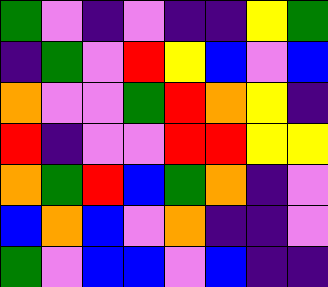[["green", "violet", "indigo", "violet", "indigo", "indigo", "yellow", "green"], ["indigo", "green", "violet", "red", "yellow", "blue", "violet", "blue"], ["orange", "violet", "violet", "green", "red", "orange", "yellow", "indigo"], ["red", "indigo", "violet", "violet", "red", "red", "yellow", "yellow"], ["orange", "green", "red", "blue", "green", "orange", "indigo", "violet"], ["blue", "orange", "blue", "violet", "orange", "indigo", "indigo", "violet"], ["green", "violet", "blue", "blue", "violet", "blue", "indigo", "indigo"]]